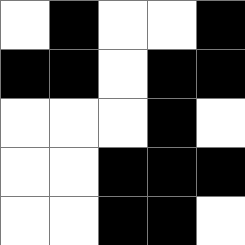[["white", "black", "white", "white", "black"], ["black", "black", "white", "black", "black"], ["white", "white", "white", "black", "white"], ["white", "white", "black", "black", "black"], ["white", "white", "black", "black", "white"]]